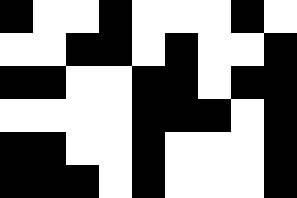[["black", "white", "white", "black", "white", "white", "white", "black", "white"], ["white", "white", "black", "black", "white", "black", "white", "white", "black"], ["black", "black", "white", "white", "black", "black", "white", "black", "black"], ["white", "white", "white", "white", "black", "black", "black", "white", "black"], ["black", "black", "white", "white", "black", "white", "white", "white", "black"], ["black", "black", "black", "white", "black", "white", "white", "white", "black"]]